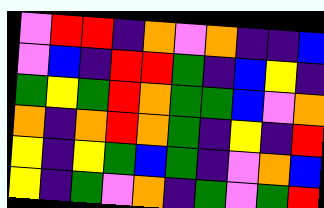[["violet", "red", "red", "indigo", "orange", "violet", "orange", "indigo", "indigo", "blue"], ["violet", "blue", "indigo", "red", "red", "green", "indigo", "blue", "yellow", "indigo"], ["green", "yellow", "green", "red", "orange", "green", "green", "blue", "violet", "orange"], ["orange", "indigo", "orange", "red", "orange", "green", "indigo", "yellow", "indigo", "red"], ["yellow", "indigo", "yellow", "green", "blue", "green", "indigo", "violet", "orange", "blue"], ["yellow", "indigo", "green", "violet", "orange", "indigo", "green", "violet", "green", "red"]]